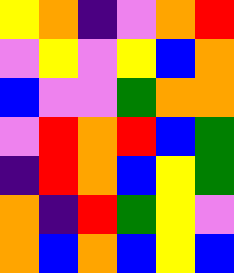[["yellow", "orange", "indigo", "violet", "orange", "red"], ["violet", "yellow", "violet", "yellow", "blue", "orange"], ["blue", "violet", "violet", "green", "orange", "orange"], ["violet", "red", "orange", "red", "blue", "green"], ["indigo", "red", "orange", "blue", "yellow", "green"], ["orange", "indigo", "red", "green", "yellow", "violet"], ["orange", "blue", "orange", "blue", "yellow", "blue"]]